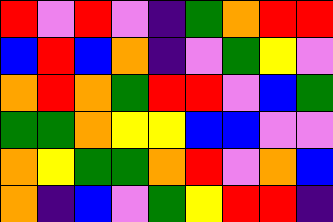[["red", "violet", "red", "violet", "indigo", "green", "orange", "red", "red"], ["blue", "red", "blue", "orange", "indigo", "violet", "green", "yellow", "violet"], ["orange", "red", "orange", "green", "red", "red", "violet", "blue", "green"], ["green", "green", "orange", "yellow", "yellow", "blue", "blue", "violet", "violet"], ["orange", "yellow", "green", "green", "orange", "red", "violet", "orange", "blue"], ["orange", "indigo", "blue", "violet", "green", "yellow", "red", "red", "indigo"]]